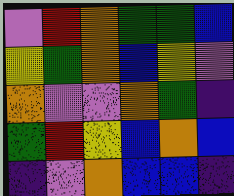[["violet", "red", "orange", "green", "green", "blue"], ["yellow", "green", "orange", "blue", "yellow", "violet"], ["orange", "violet", "violet", "orange", "green", "indigo"], ["green", "red", "yellow", "blue", "orange", "blue"], ["indigo", "violet", "orange", "blue", "blue", "indigo"]]